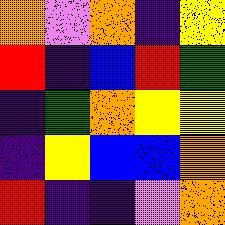[["orange", "violet", "orange", "indigo", "yellow"], ["red", "indigo", "blue", "red", "green"], ["indigo", "green", "orange", "yellow", "yellow"], ["indigo", "yellow", "blue", "blue", "orange"], ["red", "indigo", "indigo", "violet", "orange"]]